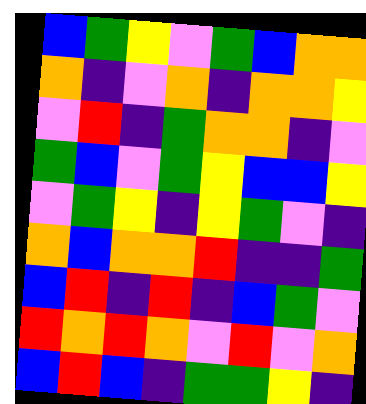[["blue", "green", "yellow", "violet", "green", "blue", "orange", "orange"], ["orange", "indigo", "violet", "orange", "indigo", "orange", "orange", "yellow"], ["violet", "red", "indigo", "green", "orange", "orange", "indigo", "violet"], ["green", "blue", "violet", "green", "yellow", "blue", "blue", "yellow"], ["violet", "green", "yellow", "indigo", "yellow", "green", "violet", "indigo"], ["orange", "blue", "orange", "orange", "red", "indigo", "indigo", "green"], ["blue", "red", "indigo", "red", "indigo", "blue", "green", "violet"], ["red", "orange", "red", "orange", "violet", "red", "violet", "orange"], ["blue", "red", "blue", "indigo", "green", "green", "yellow", "indigo"]]